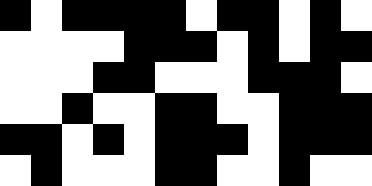[["black", "white", "black", "black", "black", "black", "white", "black", "black", "white", "black", "white"], ["white", "white", "white", "white", "black", "black", "black", "white", "black", "white", "black", "black"], ["white", "white", "white", "black", "black", "white", "white", "white", "black", "black", "black", "white"], ["white", "white", "black", "white", "white", "black", "black", "white", "white", "black", "black", "black"], ["black", "black", "white", "black", "white", "black", "black", "black", "white", "black", "black", "black"], ["white", "black", "white", "white", "white", "black", "black", "white", "white", "black", "white", "white"]]